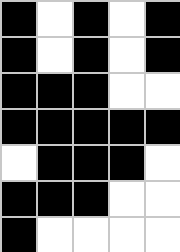[["black", "white", "black", "white", "black"], ["black", "white", "black", "white", "black"], ["black", "black", "black", "white", "white"], ["black", "black", "black", "black", "black"], ["white", "black", "black", "black", "white"], ["black", "black", "black", "white", "white"], ["black", "white", "white", "white", "white"]]